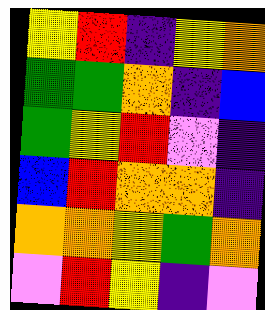[["yellow", "red", "indigo", "yellow", "orange"], ["green", "green", "orange", "indigo", "blue"], ["green", "yellow", "red", "violet", "indigo"], ["blue", "red", "orange", "orange", "indigo"], ["orange", "orange", "yellow", "green", "orange"], ["violet", "red", "yellow", "indigo", "violet"]]